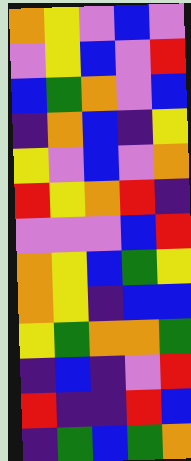[["orange", "yellow", "violet", "blue", "violet"], ["violet", "yellow", "blue", "violet", "red"], ["blue", "green", "orange", "violet", "blue"], ["indigo", "orange", "blue", "indigo", "yellow"], ["yellow", "violet", "blue", "violet", "orange"], ["red", "yellow", "orange", "red", "indigo"], ["violet", "violet", "violet", "blue", "red"], ["orange", "yellow", "blue", "green", "yellow"], ["orange", "yellow", "indigo", "blue", "blue"], ["yellow", "green", "orange", "orange", "green"], ["indigo", "blue", "indigo", "violet", "red"], ["red", "indigo", "indigo", "red", "blue"], ["indigo", "green", "blue", "green", "orange"]]